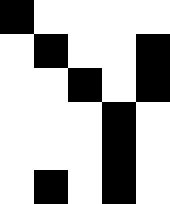[["black", "white", "white", "white", "white"], ["white", "black", "white", "white", "black"], ["white", "white", "black", "white", "black"], ["white", "white", "white", "black", "white"], ["white", "white", "white", "black", "white"], ["white", "black", "white", "black", "white"]]